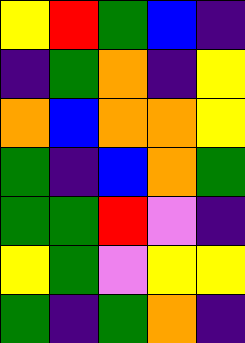[["yellow", "red", "green", "blue", "indigo"], ["indigo", "green", "orange", "indigo", "yellow"], ["orange", "blue", "orange", "orange", "yellow"], ["green", "indigo", "blue", "orange", "green"], ["green", "green", "red", "violet", "indigo"], ["yellow", "green", "violet", "yellow", "yellow"], ["green", "indigo", "green", "orange", "indigo"]]